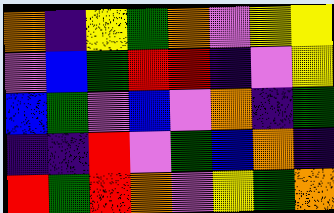[["orange", "indigo", "yellow", "green", "orange", "violet", "yellow", "yellow"], ["violet", "blue", "green", "red", "red", "indigo", "violet", "yellow"], ["blue", "green", "violet", "blue", "violet", "orange", "indigo", "green"], ["indigo", "indigo", "red", "violet", "green", "blue", "orange", "indigo"], ["red", "green", "red", "orange", "violet", "yellow", "green", "orange"]]